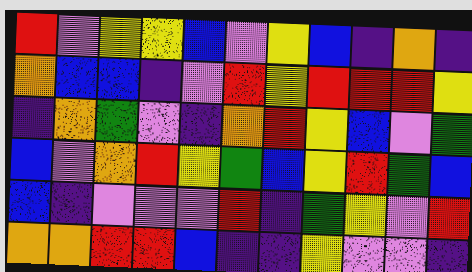[["red", "violet", "yellow", "yellow", "blue", "violet", "yellow", "blue", "indigo", "orange", "indigo"], ["orange", "blue", "blue", "indigo", "violet", "red", "yellow", "red", "red", "red", "yellow"], ["indigo", "orange", "green", "violet", "indigo", "orange", "red", "yellow", "blue", "violet", "green"], ["blue", "violet", "orange", "red", "yellow", "green", "blue", "yellow", "red", "green", "blue"], ["blue", "indigo", "violet", "violet", "violet", "red", "indigo", "green", "yellow", "violet", "red"], ["orange", "orange", "red", "red", "blue", "indigo", "indigo", "yellow", "violet", "violet", "indigo"]]